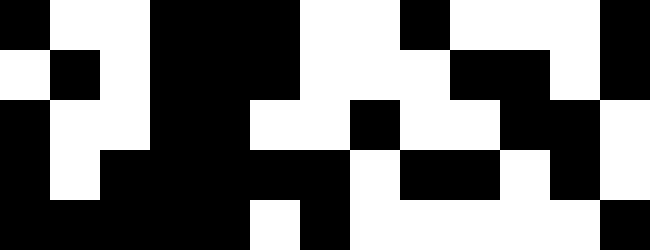[["black", "white", "white", "black", "black", "black", "white", "white", "black", "white", "white", "white", "black"], ["white", "black", "white", "black", "black", "black", "white", "white", "white", "black", "black", "white", "black"], ["black", "white", "white", "black", "black", "white", "white", "black", "white", "white", "black", "black", "white"], ["black", "white", "black", "black", "black", "black", "black", "white", "black", "black", "white", "black", "white"], ["black", "black", "black", "black", "black", "white", "black", "white", "white", "white", "white", "white", "black"]]